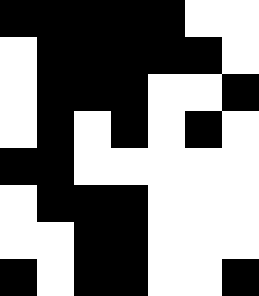[["black", "black", "black", "black", "black", "white", "white"], ["white", "black", "black", "black", "black", "black", "white"], ["white", "black", "black", "black", "white", "white", "black"], ["white", "black", "white", "black", "white", "black", "white"], ["black", "black", "white", "white", "white", "white", "white"], ["white", "black", "black", "black", "white", "white", "white"], ["white", "white", "black", "black", "white", "white", "white"], ["black", "white", "black", "black", "white", "white", "black"]]